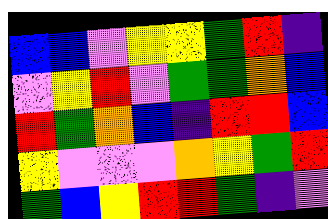[["blue", "blue", "violet", "yellow", "yellow", "green", "red", "indigo"], ["violet", "yellow", "red", "violet", "green", "green", "orange", "blue"], ["red", "green", "orange", "blue", "indigo", "red", "red", "blue"], ["yellow", "violet", "violet", "violet", "orange", "yellow", "green", "red"], ["green", "blue", "yellow", "red", "red", "green", "indigo", "violet"]]